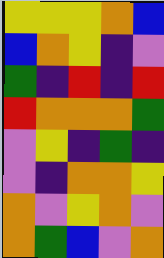[["yellow", "yellow", "yellow", "orange", "blue"], ["blue", "orange", "yellow", "indigo", "violet"], ["green", "indigo", "red", "indigo", "red"], ["red", "orange", "orange", "orange", "green"], ["violet", "yellow", "indigo", "green", "indigo"], ["violet", "indigo", "orange", "orange", "yellow"], ["orange", "violet", "yellow", "orange", "violet"], ["orange", "green", "blue", "violet", "orange"]]